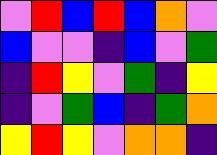[["violet", "red", "blue", "red", "blue", "orange", "violet"], ["blue", "violet", "violet", "indigo", "blue", "violet", "green"], ["indigo", "red", "yellow", "violet", "green", "indigo", "yellow"], ["indigo", "violet", "green", "blue", "indigo", "green", "orange"], ["yellow", "red", "yellow", "violet", "orange", "orange", "indigo"]]